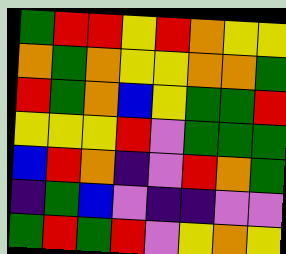[["green", "red", "red", "yellow", "red", "orange", "yellow", "yellow"], ["orange", "green", "orange", "yellow", "yellow", "orange", "orange", "green"], ["red", "green", "orange", "blue", "yellow", "green", "green", "red"], ["yellow", "yellow", "yellow", "red", "violet", "green", "green", "green"], ["blue", "red", "orange", "indigo", "violet", "red", "orange", "green"], ["indigo", "green", "blue", "violet", "indigo", "indigo", "violet", "violet"], ["green", "red", "green", "red", "violet", "yellow", "orange", "yellow"]]